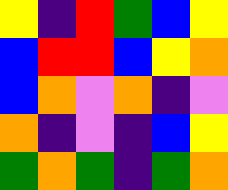[["yellow", "indigo", "red", "green", "blue", "yellow"], ["blue", "red", "red", "blue", "yellow", "orange"], ["blue", "orange", "violet", "orange", "indigo", "violet"], ["orange", "indigo", "violet", "indigo", "blue", "yellow"], ["green", "orange", "green", "indigo", "green", "orange"]]